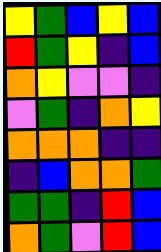[["yellow", "green", "blue", "yellow", "blue"], ["red", "green", "yellow", "indigo", "blue"], ["orange", "yellow", "violet", "violet", "indigo"], ["violet", "green", "indigo", "orange", "yellow"], ["orange", "orange", "orange", "indigo", "indigo"], ["indigo", "blue", "orange", "orange", "green"], ["green", "green", "indigo", "red", "blue"], ["orange", "green", "violet", "red", "blue"]]